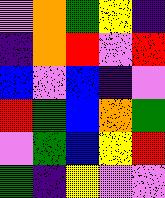[["violet", "orange", "green", "yellow", "indigo"], ["indigo", "orange", "red", "violet", "red"], ["blue", "violet", "blue", "indigo", "violet"], ["red", "green", "blue", "orange", "green"], ["violet", "green", "blue", "yellow", "red"], ["green", "indigo", "yellow", "violet", "violet"]]